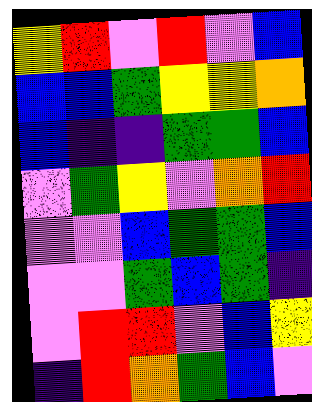[["yellow", "red", "violet", "red", "violet", "blue"], ["blue", "blue", "green", "yellow", "yellow", "orange"], ["blue", "indigo", "indigo", "green", "green", "blue"], ["violet", "green", "yellow", "violet", "orange", "red"], ["violet", "violet", "blue", "green", "green", "blue"], ["violet", "violet", "green", "blue", "green", "indigo"], ["violet", "red", "red", "violet", "blue", "yellow"], ["indigo", "red", "orange", "green", "blue", "violet"]]